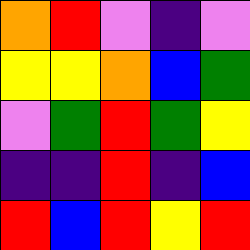[["orange", "red", "violet", "indigo", "violet"], ["yellow", "yellow", "orange", "blue", "green"], ["violet", "green", "red", "green", "yellow"], ["indigo", "indigo", "red", "indigo", "blue"], ["red", "blue", "red", "yellow", "red"]]